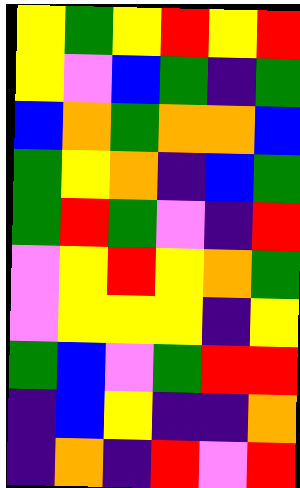[["yellow", "green", "yellow", "red", "yellow", "red"], ["yellow", "violet", "blue", "green", "indigo", "green"], ["blue", "orange", "green", "orange", "orange", "blue"], ["green", "yellow", "orange", "indigo", "blue", "green"], ["green", "red", "green", "violet", "indigo", "red"], ["violet", "yellow", "red", "yellow", "orange", "green"], ["violet", "yellow", "yellow", "yellow", "indigo", "yellow"], ["green", "blue", "violet", "green", "red", "red"], ["indigo", "blue", "yellow", "indigo", "indigo", "orange"], ["indigo", "orange", "indigo", "red", "violet", "red"]]